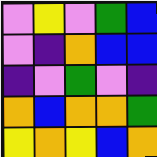[["violet", "yellow", "violet", "green", "blue"], ["violet", "indigo", "orange", "blue", "blue"], ["indigo", "violet", "green", "violet", "indigo"], ["orange", "blue", "orange", "orange", "green"], ["yellow", "orange", "yellow", "blue", "orange"]]